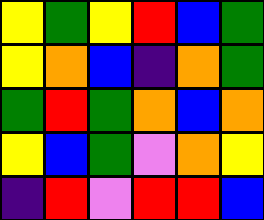[["yellow", "green", "yellow", "red", "blue", "green"], ["yellow", "orange", "blue", "indigo", "orange", "green"], ["green", "red", "green", "orange", "blue", "orange"], ["yellow", "blue", "green", "violet", "orange", "yellow"], ["indigo", "red", "violet", "red", "red", "blue"]]